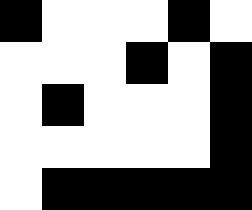[["black", "white", "white", "white", "black", "white"], ["white", "white", "white", "black", "white", "black"], ["white", "black", "white", "white", "white", "black"], ["white", "white", "white", "white", "white", "black"], ["white", "black", "black", "black", "black", "black"]]